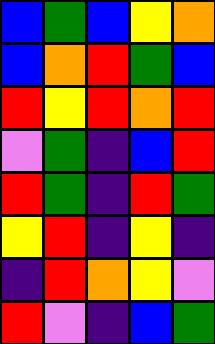[["blue", "green", "blue", "yellow", "orange"], ["blue", "orange", "red", "green", "blue"], ["red", "yellow", "red", "orange", "red"], ["violet", "green", "indigo", "blue", "red"], ["red", "green", "indigo", "red", "green"], ["yellow", "red", "indigo", "yellow", "indigo"], ["indigo", "red", "orange", "yellow", "violet"], ["red", "violet", "indigo", "blue", "green"]]